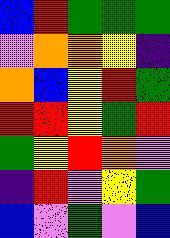[["blue", "red", "green", "green", "green"], ["violet", "orange", "orange", "yellow", "indigo"], ["orange", "blue", "yellow", "red", "green"], ["red", "red", "yellow", "green", "red"], ["green", "yellow", "red", "orange", "violet"], ["indigo", "red", "violet", "yellow", "green"], ["blue", "violet", "green", "violet", "blue"]]